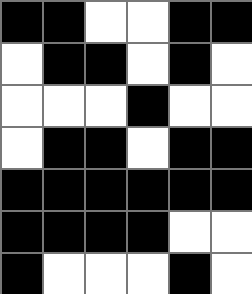[["black", "black", "white", "white", "black", "black"], ["white", "black", "black", "white", "black", "white"], ["white", "white", "white", "black", "white", "white"], ["white", "black", "black", "white", "black", "black"], ["black", "black", "black", "black", "black", "black"], ["black", "black", "black", "black", "white", "white"], ["black", "white", "white", "white", "black", "white"]]